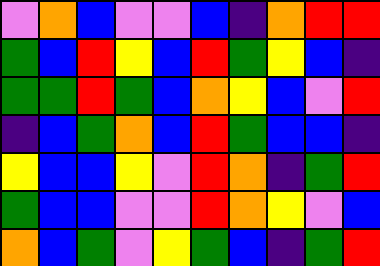[["violet", "orange", "blue", "violet", "violet", "blue", "indigo", "orange", "red", "red"], ["green", "blue", "red", "yellow", "blue", "red", "green", "yellow", "blue", "indigo"], ["green", "green", "red", "green", "blue", "orange", "yellow", "blue", "violet", "red"], ["indigo", "blue", "green", "orange", "blue", "red", "green", "blue", "blue", "indigo"], ["yellow", "blue", "blue", "yellow", "violet", "red", "orange", "indigo", "green", "red"], ["green", "blue", "blue", "violet", "violet", "red", "orange", "yellow", "violet", "blue"], ["orange", "blue", "green", "violet", "yellow", "green", "blue", "indigo", "green", "red"]]